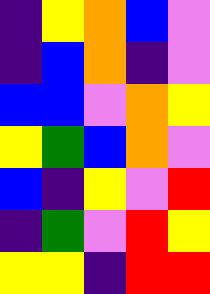[["indigo", "yellow", "orange", "blue", "violet"], ["indigo", "blue", "orange", "indigo", "violet"], ["blue", "blue", "violet", "orange", "yellow"], ["yellow", "green", "blue", "orange", "violet"], ["blue", "indigo", "yellow", "violet", "red"], ["indigo", "green", "violet", "red", "yellow"], ["yellow", "yellow", "indigo", "red", "red"]]